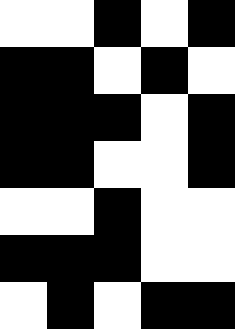[["white", "white", "black", "white", "black"], ["black", "black", "white", "black", "white"], ["black", "black", "black", "white", "black"], ["black", "black", "white", "white", "black"], ["white", "white", "black", "white", "white"], ["black", "black", "black", "white", "white"], ["white", "black", "white", "black", "black"]]